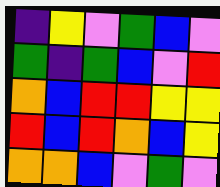[["indigo", "yellow", "violet", "green", "blue", "violet"], ["green", "indigo", "green", "blue", "violet", "red"], ["orange", "blue", "red", "red", "yellow", "yellow"], ["red", "blue", "red", "orange", "blue", "yellow"], ["orange", "orange", "blue", "violet", "green", "violet"]]